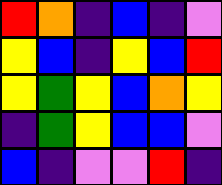[["red", "orange", "indigo", "blue", "indigo", "violet"], ["yellow", "blue", "indigo", "yellow", "blue", "red"], ["yellow", "green", "yellow", "blue", "orange", "yellow"], ["indigo", "green", "yellow", "blue", "blue", "violet"], ["blue", "indigo", "violet", "violet", "red", "indigo"]]